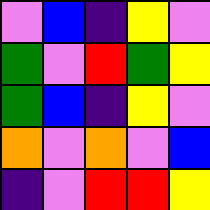[["violet", "blue", "indigo", "yellow", "violet"], ["green", "violet", "red", "green", "yellow"], ["green", "blue", "indigo", "yellow", "violet"], ["orange", "violet", "orange", "violet", "blue"], ["indigo", "violet", "red", "red", "yellow"]]